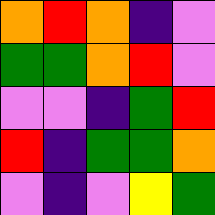[["orange", "red", "orange", "indigo", "violet"], ["green", "green", "orange", "red", "violet"], ["violet", "violet", "indigo", "green", "red"], ["red", "indigo", "green", "green", "orange"], ["violet", "indigo", "violet", "yellow", "green"]]